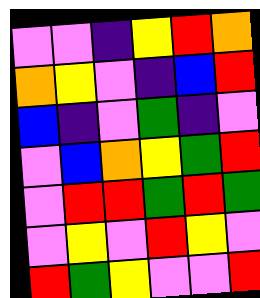[["violet", "violet", "indigo", "yellow", "red", "orange"], ["orange", "yellow", "violet", "indigo", "blue", "red"], ["blue", "indigo", "violet", "green", "indigo", "violet"], ["violet", "blue", "orange", "yellow", "green", "red"], ["violet", "red", "red", "green", "red", "green"], ["violet", "yellow", "violet", "red", "yellow", "violet"], ["red", "green", "yellow", "violet", "violet", "red"]]